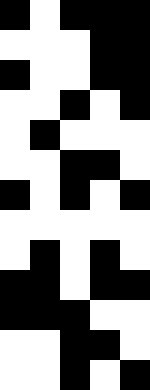[["black", "white", "black", "black", "black"], ["white", "white", "white", "black", "black"], ["black", "white", "white", "black", "black"], ["white", "white", "black", "white", "black"], ["white", "black", "white", "white", "white"], ["white", "white", "black", "black", "white"], ["black", "white", "black", "white", "black"], ["white", "white", "white", "white", "white"], ["white", "black", "white", "black", "white"], ["black", "black", "white", "black", "black"], ["black", "black", "black", "white", "white"], ["white", "white", "black", "black", "white"], ["white", "white", "black", "white", "black"]]